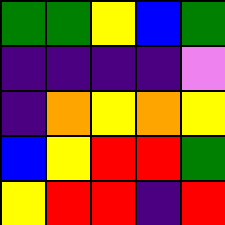[["green", "green", "yellow", "blue", "green"], ["indigo", "indigo", "indigo", "indigo", "violet"], ["indigo", "orange", "yellow", "orange", "yellow"], ["blue", "yellow", "red", "red", "green"], ["yellow", "red", "red", "indigo", "red"]]